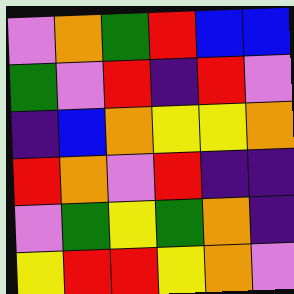[["violet", "orange", "green", "red", "blue", "blue"], ["green", "violet", "red", "indigo", "red", "violet"], ["indigo", "blue", "orange", "yellow", "yellow", "orange"], ["red", "orange", "violet", "red", "indigo", "indigo"], ["violet", "green", "yellow", "green", "orange", "indigo"], ["yellow", "red", "red", "yellow", "orange", "violet"]]